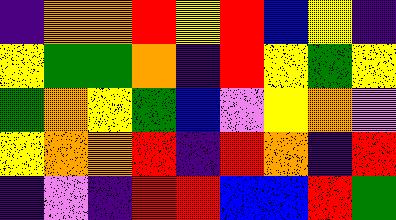[["indigo", "orange", "orange", "red", "yellow", "red", "blue", "yellow", "indigo"], ["yellow", "green", "green", "orange", "indigo", "red", "yellow", "green", "yellow"], ["green", "orange", "yellow", "green", "blue", "violet", "yellow", "orange", "violet"], ["yellow", "orange", "orange", "red", "indigo", "red", "orange", "indigo", "red"], ["indigo", "violet", "indigo", "red", "red", "blue", "blue", "red", "green"]]